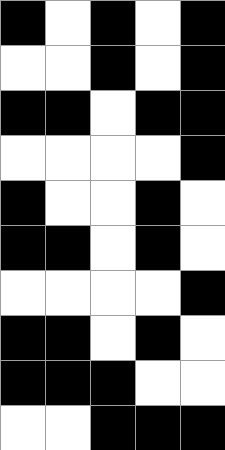[["black", "white", "black", "white", "black"], ["white", "white", "black", "white", "black"], ["black", "black", "white", "black", "black"], ["white", "white", "white", "white", "black"], ["black", "white", "white", "black", "white"], ["black", "black", "white", "black", "white"], ["white", "white", "white", "white", "black"], ["black", "black", "white", "black", "white"], ["black", "black", "black", "white", "white"], ["white", "white", "black", "black", "black"]]